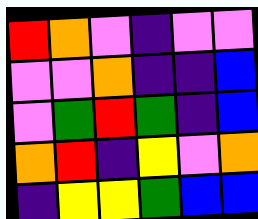[["red", "orange", "violet", "indigo", "violet", "violet"], ["violet", "violet", "orange", "indigo", "indigo", "blue"], ["violet", "green", "red", "green", "indigo", "blue"], ["orange", "red", "indigo", "yellow", "violet", "orange"], ["indigo", "yellow", "yellow", "green", "blue", "blue"]]